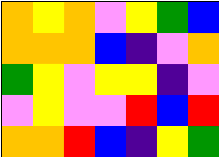[["orange", "yellow", "orange", "violet", "yellow", "green", "blue"], ["orange", "orange", "orange", "blue", "indigo", "violet", "orange"], ["green", "yellow", "violet", "yellow", "yellow", "indigo", "violet"], ["violet", "yellow", "violet", "violet", "red", "blue", "red"], ["orange", "orange", "red", "blue", "indigo", "yellow", "green"]]